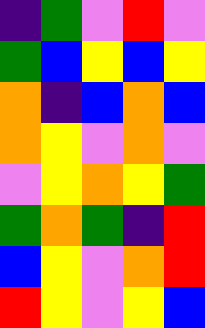[["indigo", "green", "violet", "red", "violet"], ["green", "blue", "yellow", "blue", "yellow"], ["orange", "indigo", "blue", "orange", "blue"], ["orange", "yellow", "violet", "orange", "violet"], ["violet", "yellow", "orange", "yellow", "green"], ["green", "orange", "green", "indigo", "red"], ["blue", "yellow", "violet", "orange", "red"], ["red", "yellow", "violet", "yellow", "blue"]]